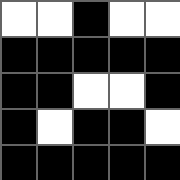[["white", "white", "black", "white", "white"], ["black", "black", "black", "black", "black"], ["black", "black", "white", "white", "black"], ["black", "white", "black", "black", "white"], ["black", "black", "black", "black", "black"]]